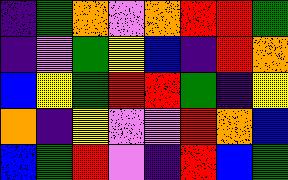[["indigo", "green", "orange", "violet", "orange", "red", "red", "green"], ["indigo", "violet", "green", "yellow", "blue", "indigo", "red", "orange"], ["blue", "yellow", "green", "red", "red", "green", "indigo", "yellow"], ["orange", "indigo", "yellow", "violet", "violet", "red", "orange", "blue"], ["blue", "green", "red", "violet", "indigo", "red", "blue", "green"]]